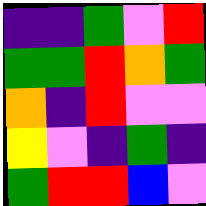[["indigo", "indigo", "green", "violet", "red"], ["green", "green", "red", "orange", "green"], ["orange", "indigo", "red", "violet", "violet"], ["yellow", "violet", "indigo", "green", "indigo"], ["green", "red", "red", "blue", "violet"]]